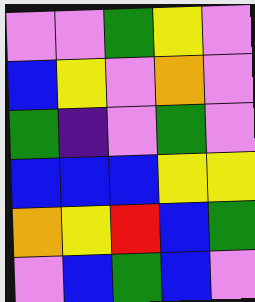[["violet", "violet", "green", "yellow", "violet"], ["blue", "yellow", "violet", "orange", "violet"], ["green", "indigo", "violet", "green", "violet"], ["blue", "blue", "blue", "yellow", "yellow"], ["orange", "yellow", "red", "blue", "green"], ["violet", "blue", "green", "blue", "violet"]]